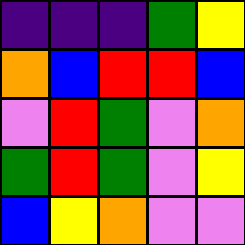[["indigo", "indigo", "indigo", "green", "yellow"], ["orange", "blue", "red", "red", "blue"], ["violet", "red", "green", "violet", "orange"], ["green", "red", "green", "violet", "yellow"], ["blue", "yellow", "orange", "violet", "violet"]]